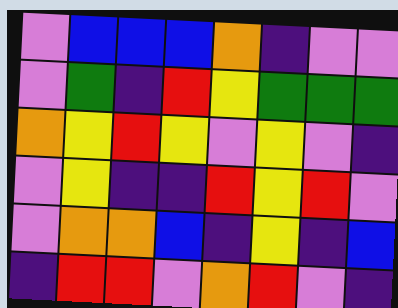[["violet", "blue", "blue", "blue", "orange", "indigo", "violet", "violet"], ["violet", "green", "indigo", "red", "yellow", "green", "green", "green"], ["orange", "yellow", "red", "yellow", "violet", "yellow", "violet", "indigo"], ["violet", "yellow", "indigo", "indigo", "red", "yellow", "red", "violet"], ["violet", "orange", "orange", "blue", "indigo", "yellow", "indigo", "blue"], ["indigo", "red", "red", "violet", "orange", "red", "violet", "indigo"]]